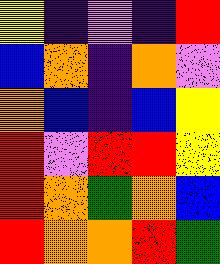[["yellow", "indigo", "violet", "indigo", "red"], ["blue", "orange", "indigo", "orange", "violet"], ["orange", "blue", "indigo", "blue", "yellow"], ["red", "violet", "red", "red", "yellow"], ["red", "orange", "green", "orange", "blue"], ["red", "orange", "orange", "red", "green"]]